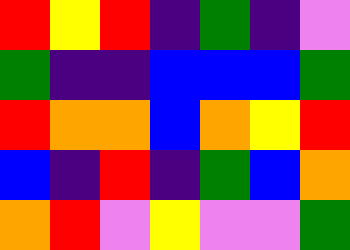[["red", "yellow", "red", "indigo", "green", "indigo", "violet"], ["green", "indigo", "indigo", "blue", "blue", "blue", "green"], ["red", "orange", "orange", "blue", "orange", "yellow", "red"], ["blue", "indigo", "red", "indigo", "green", "blue", "orange"], ["orange", "red", "violet", "yellow", "violet", "violet", "green"]]